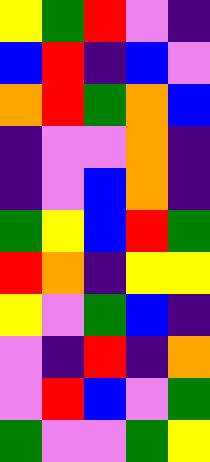[["yellow", "green", "red", "violet", "indigo"], ["blue", "red", "indigo", "blue", "violet"], ["orange", "red", "green", "orange", "blue"], ["indigo", "violet", "violet", "orange", "indigo"], ["indigo", "violet", "blue", "orange", "indigo"], ["green", "yellow", "blue", "red", "green"], ["red", "orange", "indigo", "yellow", "yellow"], ["yellow", "violet", "green", "blue", "indigo"], ["violet", "indigo", "red", "indigo", "orange"], ["violet", "red", "blue", "violet", "green"], ["green", "violet", "violet", "green", "yellow"]]